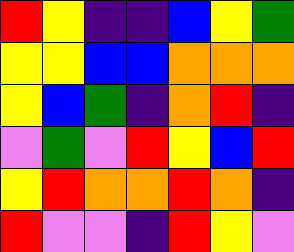[["red", "yellow", "indigo", "indigo", "blue", "yellow", "green"], ["yellow", "yellow", "blue", "blue", "orange", "orange", "orange"], ["yellow", "blue", "green", "indigo", "orange", "red", "indigo"], ["violet", "green", "violet", "red", "yellow", "blue", "red"], ["yellow", "red", "orange", "orange", "red", "orange", "indigo"], ["red", "violet", "violet", "indigo", "red", "yellow", "violet"]]